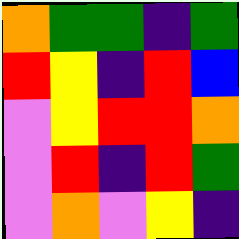[["orange", "green", "green", "indigo", "green"], ["red", "yellow", "indigo", "red", "blue"], ["violet", "yellow", "red", "red", "orange"], ["violet", "red", "indigo", "red", "green"], ["violet", "orange", "violet", "yellow", "indigo"]]